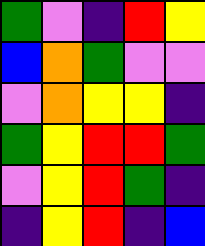[["green", "violet", "indigo", "red", "yellow"], ["blue", "orange", "green", "violet", "violet"], ["violet", "orange", "yellow", "yellow", "indigo"], ["green", "yellow", "red", "red", "green"], ["violet", "yellow", "red", "green", "indigo"], ["indigo", "yellow", "red", "indigo", "blue"]]